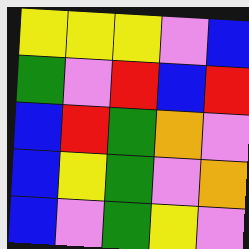[["yellow", "yellow", "yellow", "violet", "blue"], ["green", "violet", "red", "blue", "red"], ["blue", "red", "green", "orange", "violet"], ["blue", "yellow", "green", "violet", "orange"], ["blue", "violet", "green", "yellow", "violet"]]